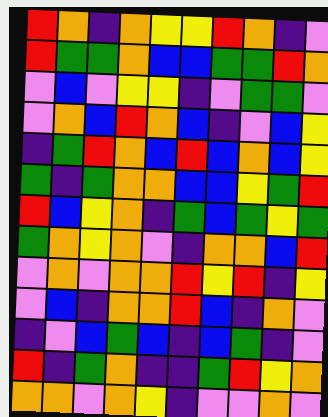[["red", "orange", "indigo", "orange", "yellow", "yellow", "red", "orange", "indigo", "violet"], ["red", "green", "green", "orange", "blue", "blue", "green", "green", "red", "orange"], ["violet", "blue", "violet", "yellow", "yellow", "indigo", "violet", "green", "green", "violet"], ["violet", "orange", "blue", "red", "orange", "blue", "indigo", "violet", "blue", "yellow"], ["indigo", "green", "red", "orange", "blue", "red", "blue", "orange", "blue", "yellow"], ["green", "indigo", "green", "orange", "orange", "blue", "blue", "yellow", "green", "red"], ["red", "blue", "yellow", "orange", "indigo", "green", "blue", "green", "yellow", "green"], ["green", "orange", "yellow", "orange", "violet", "indigo", "orange", "orange", "blue", "red"], ["violet", "orange", "violet", "orange", "orange", "red", "yellow", "red", "indigo", "yellow"], ["violet", "blue", "indigo", "orange", "orange", "red", "blue", "indigo", "orange", "violet"], ["indigo", "violet", "blue", "green", "blue", "indigo", "blue", "green", "indigo", "violet"], ["red", "indigo", "green", "orange", "indigo", "indigo", "green", "red", "yellow", "orange"], ["orange", "orange", "violet", "orange", "yellow", "indigo", "violet", "violet", "orange", "violet"]]